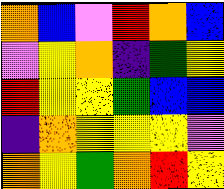[["orange", "blue", "violet", "red", "orange", "blue"], ["violet", "yellow", "orange", "indigo", "green", "yellow"], ["red", "yellow", "yellow", "green", "blue", "blue"], ["indigo", "orange", "yellow", "yellow", "yellow", "violet"], ["orange", "yellow", "green", "orange", "red", "yellow"]]